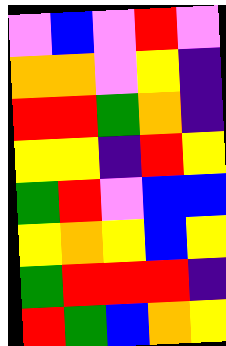[["violet", "blue", "violet", "red", "violet"], ["orange", "orange", "violet", "yellow", "indigo"], ["red", "red", "green", "orange", "indigo"], ["yellow", "yellow", "indigo", "red", "yellow"], ["green", "red", "violet", "blue", "blue"], ["yellow", "orange", "yellow", "blue", "yellow"], ["green", "red", "red", "red", "indigo"], ["red", "green", "blue", "orange", "yellow"]]